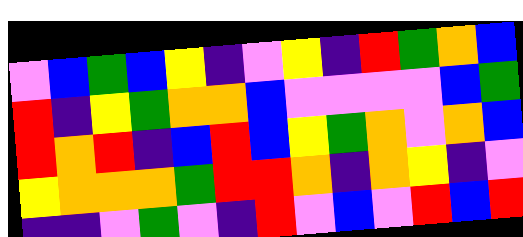[["violet", "blue", "green", "blue", "yellow", "indigo", "violet", "yellow", "indigo", "red", "green", "orange", "blue"], ["red", "indigo", "yellow", "green", "orange", "orange", "blue", "violet", "violet", "violet", "violet", "blue", "green"], ["red", "orange", "red", "indigo", "blue", "red", "blue", "yellow", "green", "orange", "violet", "orange", "blue"], ["yellow", "orange", "orange", "orange", "green", "red", "red", "orange", "indigo", "orange", "yellow", "indigo", "violet"], ["indigo", "indigo", "violet", "green", "violet", "indigo", "red", "violet", "blue", "violet", "red", "blue", "red"]]